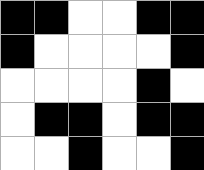[["black", "black", "white", "white", "black", "black"], ["black", "white", "white", "white", "white", "black"], ["white", "white", "white", "white", "black", "white"], ["white", "black", "black", "white", "black", "black"], ["white", "white", "black", "white", "white", "black"]]